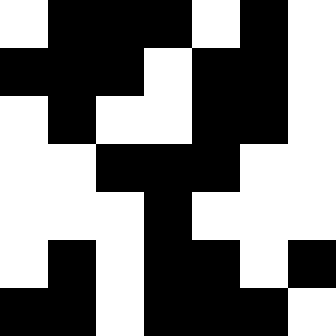[["white", "black", "black", "black", "white", "black", "white"], ["black", "black", "black", "white", "black", "black", "white"], ["white", "black", "white", "white", "black", "black", "white"], ["white", "white", "black", "black", "black", "white", "white"], ["white", "white", "white", "black", "white", "white", "white"], ["white", "black", "white", "black", "black", "white", "black"], ["black", "black", "white", "black", "black", "black", "white"]]